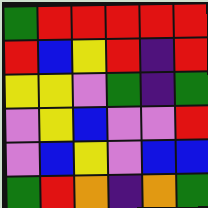[["green", "red", "red", "red", "red", "red"], ["red", "blue", "yellow", "red", "indigo", "red"], ["yellow", "yellow", "violet", "green", "indigo", "green"], ["violet", "yellow", "blue", "violet", "violet", "red"], ["violet", "blue", "yellow", "violet", "blue", "blue"], ["green", "red", "orange", "indigo", "orange", "green"]]